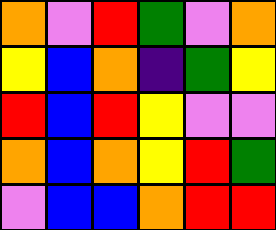[["orange", "violet", "red", "green", "violet", "orange"], ["yellow", "blue", "orange", "indigo", "green", "yellow"], ["red", "blue", "red", "yellow", "violet", "violet"], ["orange", "blue", "orange", "yellow", "red", "green"], ["violet", "blue", "blue", "orange", "red", "red"]]